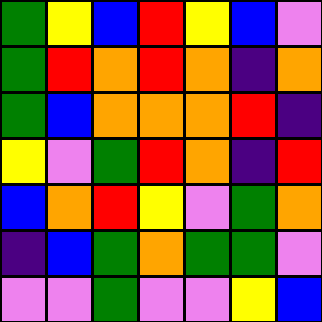[["green", "yellow", "blue", "red", "yellow", "blue", "violet"], ["green", "red", "orange", "red", "orange", "indigo", "orange"], ["green", "blue", "orange", "orange", "orange", "red", "indigo"], ["yellow", "violet", "green", "red", "orange", "indigo", "red"], ["blue", "orange", "red", "yellow", "violet", "green", "orange"], ["indigo", "blue", "green", "orange", "green", "green", "violet"], ["violet", "violet", "green", "violet", "violet", "yellow", "blue"]]